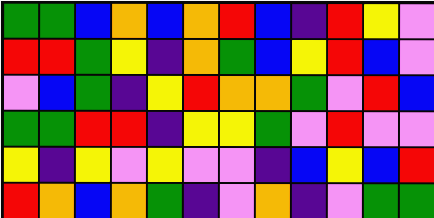[["green", "green", "blue", "orange", "blue", "orange", "red", "blue", "indigo", "red", "yellow", "violet"], ["red", "red", "green", "yellow", "indigo", "orange", "green", "blue", "yellow", "red", "blue", "violet"], ["violet", "blue", "green", "indigo", "yellow", "red", "orange", "orange", "green", "violet", "red", "blue"], ["green", "green", "red", "red", "indigo", "yellow", "yellow", "green", "violet", "red", "violet", "violet"], ["yellow", "indigo", "yellow", "violet", "yellow", "violet", "violet", "indigo", "blue", "yellow", "blue", "red"], ["red", "orange", "blue", "orange", "green", "indigo", "violet", "orange", "indigo", "violet", "green", "green"]]